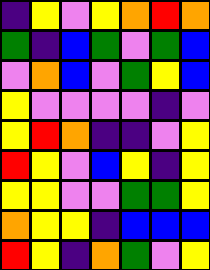[["indigo", "yellow", "violet", "yellow", "orange", "red", "orange"], ["green", "indigo", "blue", "green", "violet", "green", "blue"], ["violet", "orange", "blue", "violet", "green", "yellow", "blue"], ["yellow", "violet", "violet", "violet", "violet", "indigo", "violet"], ["yellow", "red", "orange", "indigo", "indigo", "violet", "yellow"], ["red", "yellow", "violet", "blue", "yellow", "indigo", "yellow"], ["yellow", "yellow", "violet", "violet", "green", "green", "yellow"], ["orange", "yellow", "yellow", "indigo", "blue", "blue", "blue"], ["red", "yellow", "indigo", "orange", "green", "violet", "yellow"]]